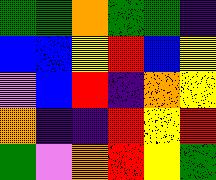[["green", "green", "orange", "green", "green", "indigo"], ["blue", "blue", "yellow", "red", "blue", "yellow"], ["violet", "blue", "red", "indigo", "orange", "yellow"], ["orange", "indigo", "indigo", "red", "yellow", "red"], ["green", "violet", "orange", "red", "yellow", "green"]]